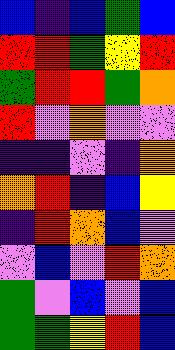[["blue", "indigo", "blue", "green", "blue"], ["red", "red", "green", "yellow", "red"], ["green", "red", "red", "green", "orange"], ["red", "violet", "orange", "violet", "violet"], ["indigo", "indigo", "violet", "indigo", "orange"], ["orange", "red", "indigo", "blue", "yellow"], ["indigo", "red", "orange", "blue", "violet"], ["violet", "blue", "violet", "red", "orange"], ["green", "violet", "blue", "violet", "blue"], ["green", "green", "yellow", "red", "blue"]]